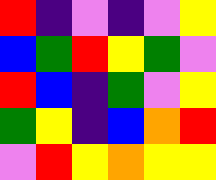[["red", "indigo", "violet", "indigo", "violet", "yellow"], ["blue", "green", "red", "yellow", "green", "violet"], ["red", "blue", "indigo", "green", "violet", "yellow"], ["green", "yellow", "indigo", "blue", "orange", "red"], ["violet", "red", "yellow", "orange", "yellow", "yellow"]]